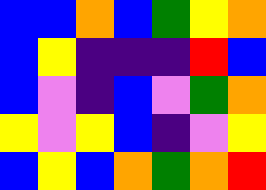[["blue", "blue", "orange", "blue", "green", "yellow", "orange"], ["blue", "yellow", "indigo", "indigo", "indigo", "red", "blue"], ["blue", "violet", "indigo", "blue", "violet", "green", "orange"], ["yellow", "violet", "yellow", "blue", "indigo", "violet", "yellow"], ["blue", "yellow", "blue", "orange", "green", "orange", "red"]]